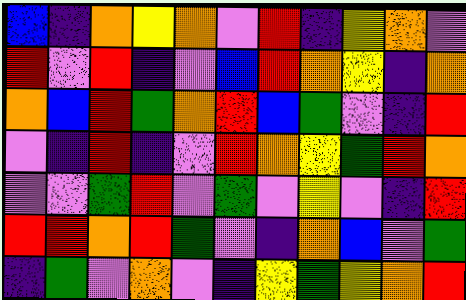[["blue", "indigo", "orange", "yellow", "orange", "violet", "red", "indigo", "yellow", "orange", "violet"], ["red", "violet", "red", "indigo", "violet", "blue", "red", "orange", "yellow", "indigo", "orange"], ["orange", "blue", "red", "green", "orange", "red", "blue", "green", "violet", "indigo", "red"], ["violet", "indigo", "red", "indigo", "violet", "red", "orange", "yellow", "green", "red", "orange"], ["violet", "violet", "green", "red", "violet", "green", "violet", "yellow", "violet", "indigo", "red"], ["red", "red", "orange", "red", "green", "violet", "indigo", "orange", "blue", "violet", "green"], ["indigo", "green", "violet", "orange", "violet", "indigo", "yellow", "green", "yellow", "orange", "red"]]